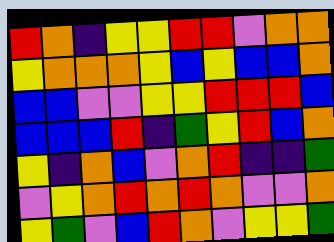[["red", "orange", "indigo", "yellow", "yellow", "red", "red", "violet", "orange", "orange"], ["yellow", "orange", "orange", "orange", "yellow", "blue", "yellow", "blue", "blue", "orange"], ["blue", "blue", "violet", "violet", "yellow", "yellow", "red", "red", "red", "blue"], ["blue", "blue", "blue", "red", "indigo", "green", "yellow", "red", "blue", "orange"], ["yellow", "indigo", "orange", "blue", "violet", "orange", "red", "indigo", "indigo", "green"], ["violet", "yellow", "orange", "red", "orange", "red", "orange", "violet", "violet", "orange"], ["yellow", "green", "violet", "blue", "red", "orange", "violet", "yellow", "yellow", "green"]]